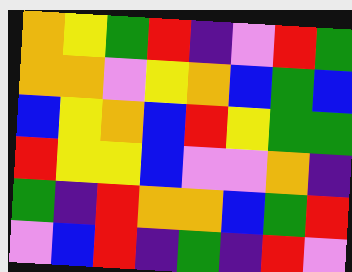[["orange", "yellow", "green", "red", "indigo", "violet", "red", "green"], ["orange", "orange", "violet", "yellow", "orange", "blue", "green", "blue"], ["blue", "yellow", "orange", "blue", "red", "yellow", "green", "green"], ["red", "yellow", "yellow", "blue", "violet", "violet", "orange", "indigo"], ["green", "indigo", "red", "orange", "orange", "blue", "green", "red"], ["violet", "blue", "red", "indigo", "green", "indigo", "red", "violet"]]